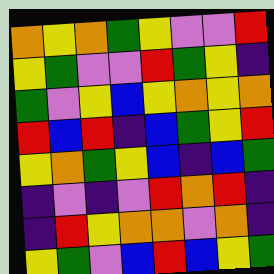[["orange", "yellow", "orange", "green", "yellow", "violet", "violet", "red"], ["yellow", "green", "violet", "violet", "red", "green", "yellow", "indigo"], ["green", "violet", "yellow", "blue", "yellow", "orange", "yellow", "orange"], ["red", "blue", "red", "indigo", "blue", "green", "yellow", "red"], ["yellow", "orange", "green", "yellow", "blue", "indigo", "blue", "green"], ["indigo", "violet", "indigo", "violet", "red", "orange", "red", "indigo"], ["indigo", "red", "yellow", "orange", "orange", "violet", "orange", "indigo"], ["yellow", "green", "violet", "blue", "red", "blue", "yellow", "green"]]